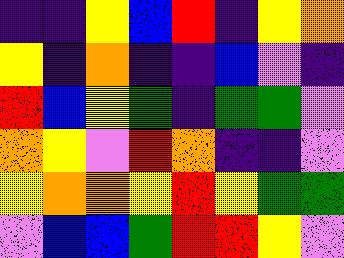[["indigo", "indigo", "yellow", "blue", "red", "indigo", "yellow", "orange"], ["yellow", "indigo", "orange", "indigo", "indigo", "blue", "violet", "indigo"], ["red", "blue", "yellow", "green", "indigo", "green", "green", "violet"], ["orange", "yellow", "violet", "red", "orange", "indigo", "indigo", "violet"], ["yellow", "orange", "orange", "yellow", "red", "yellow", "green", "green"], ["violet", "blue", "blue", "green", "red", "red", "yellow", "violet"]]